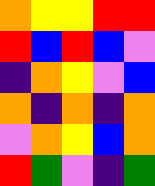[["orange", "yellow", "yellow", "red", "red"], ["red", "blue", "red", "blue", "violet"], ["indigo", "orange", "yellow", "violet", "blue"], ["orange", "indigo", "orange", "indigo", "orange"], ["violet", "orange", "yellow", "blue", "orange"], ["red", "green", "violet", "indigo", "green"]]